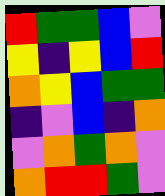[["red", "green", "green", "blue", "violet"], ["yellow", "indigo", "yellow", "blue", "red"], ["orange", "yellow", "blue", "green", "green"], ["indigo", "violet", "blue", "indigo", "orange"], ["violet", "orange", "green", "orange", "violet"], ["orange", "red", "red", "green", "violet"]]